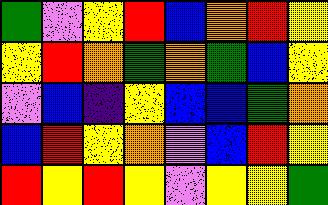[["green", "violet", "yellow", "red", "blue", "orange", "red", "yellow"], ["yellow", "red", "orange", "green", "orange", "green", "blue", "yellow"], ["violet", "blue", "indigo", "yellow", "blue", "blue", "green", "orange"], ["blue", "red", "yellow", "orange", "violet", "blue", "red", "yellow"], ["red", "yellow", "red", "yellow", "violet", "yellow", "yellow", "green"]]